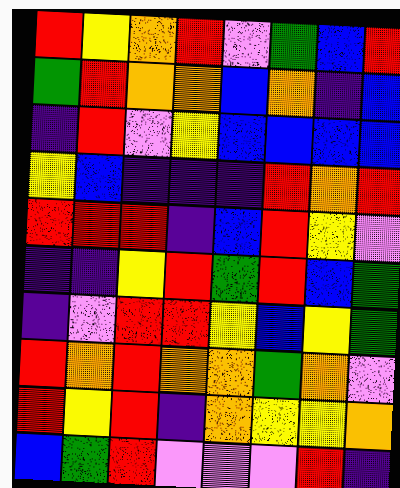[["red", "yellow", "orange", "red", "violet", "green", "blue", "red"], ["green", "red", "orange", "orange", "blue", "orange", "indigo", "blue"], ["indigo", "red", "violet", "yellow", "blue", "blue", "blue", "blue"], ["yellow", "blue", "indigo", "indigo", "indigo", "red", "orange", "red"], ["red", "red", "red", "indigo", "blue", "red", "yellow", "violet"], ["indigo", "indigo", "yellow", "red", "green", "red", "blue", "green"], ["indigo", "violet", "red", "red", "yellow", "blue", "yellow", "green"], ["red", "orange", "red", "orange", "orange", "green", "orange", "violet"], ["red", "yellow", "red", "indigo", "orange", "yellow", "yellow", "orange"], ["blue", "green", "red", "violet", "violet", "violet", "red", "indigo"]]